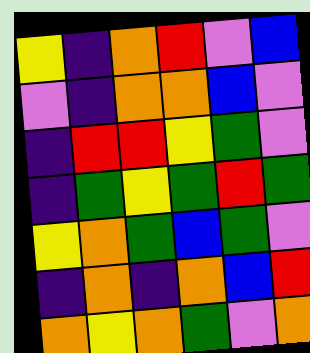[["yellow", "indigo", "orange", "red", "violet", "blue"], ["violet", "indigo", "orange", "orange", "blue", "violet"], ["indigo", "red", "red", "yellow", "green", "violet"], ["indigo", "green", "yellow", "green", "red", "green"], ["yellow", "orange", "green", "blue", "green", "violet"], ["indigo", "orange", "indigo", "orange", "blue", "red"], ["orange", "yellow", "orange", "green", "violet", "orange"]]